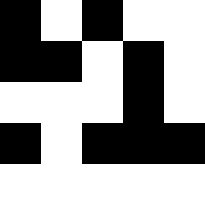[["black", "white", "black", "white", "white"], ["black", "black", "white", "black", "white"], ["white", "white", "white", "black", "white"], ["black", "white", "black", "black", "black"], ["white", "white", "white", "white", "white"]]